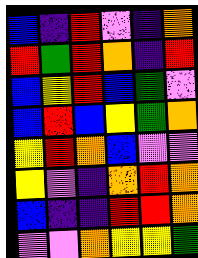[["blue", "indigo", "red", "violet", "indigo", "orange"], ["red", "green", "red", "orange", "indigo", "red"], ["blue", "yellow", "red", "blue", "green", "violet"], ["blue", "red", "blue", "yellow", "green", "orange"], ["yellow", "red", "orange", "blue", "violet", "violet"], ["yellow", "violet", "indigo", "orange", "red", "orange"], ["blue", "indigo", "indigo", "red", "red", "orange"], ["violet", "violet", "orange", "yellow", "yellow", "green"]]